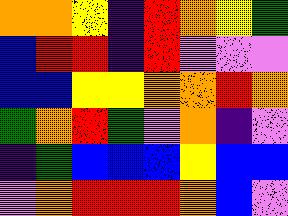[["orange", "orange", "yellow", "indigo", "red", "orange", "yellow", "green"], ["blue", "red", "red", "indigo", "red", "violet", "violet", "violet"], ["blue", "blue", "yellow", "yellow", "orange", "orange", "red", "orange"], ["green", "orange", "red", "green", "violet", "orange", "indigo", "violet"], ["indigo", "green", "blue", "blue", "blue", "yellow", "blue", "blue"], ["violet", "orange", "red", "red", "red", "orange", "blue", "violet"]]